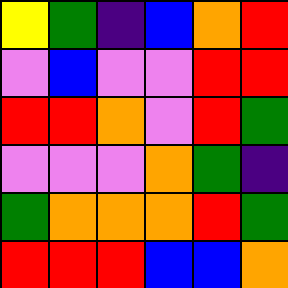[["yellow", "green", "indigo", "blue", "orange", "red"], ["violet", "blue", "violet", "violet", "red", "red"], ["red", "red", "orange", "violet", "red", "green"], ["violet", "violet", "violet", "orange", "green", "indigo"], ["green", "orange", "orange", "orange", "red", "green"], ["red", "red", "red", "blue", "blue", "orange"]]